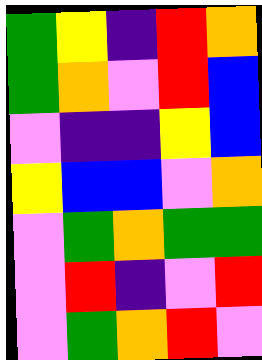[["green", "yellow", "indigo", "red", "orange"], ["green", "orange", "violet", "red", "blue"], ["violet", "indigo", "indigo", "yellow", "blue"], ["yellow", "blue", "blue", "violet", "orange"], ["violet", "green", "orange", "green", "green"], ["violet", "red", "indigo", "violet", "red"], ["violet", "green", "orange", "red", "violet"]]